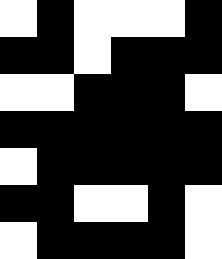[["white", "black", "white", "white", "white", "black"], ["black", "black", "white", "black", "black", "black"], ["white", "white", "black", "black", "black", "white"], ["black", "black", "black", "black", "black", "black"], ["white", "black", "black", "black", "black", "black"], ["black", "black", "white", "white", "black", "white"], ["white", "black", "black", "black", "black", "white"]]